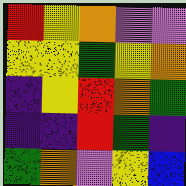[["red", "yellow", "orange", "violet", "violet"], ["yellow", "yellow", "green", "yellow", "orange"], ["indigo", "yellow", "red", "orange", "green"], ["indigo", "indigo", "red", "green", "indigo"], ["green", "orange", "violet", "yellow", "blue"]]